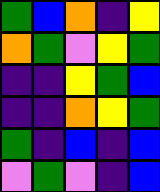[["green", "blue", "orange", "indigo", "yellow"], ["orange", "green", "violet", "yellow", "green"], ["indigo", "indigo", "yellow", "green", "blue"], ["indigo", "indigo", "orange", "yellow", "green"], ["green", "indigo", "blue", "indigo", "blue"], ["violet", "green", "violet", "indigo", "blue"]]